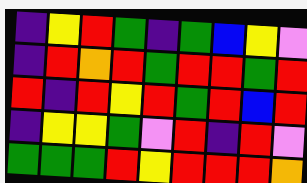[["indigo", "yellow", "red", "green", "indigo", "green", "blue", "yellow", "violet"], ["indigo", "red", "orange", "red", "green", "red", "red", "green", "red"], ["red", "indigo", "red", "yellow", "red", "green", "red", "blue", "red"], ["indigo", "yellow", "yellow", "green", "violet", "red", "indigo", "red", "violet"], ["green", "green", "green", "red", "yellow", "red", "red", "red", "orange"]]